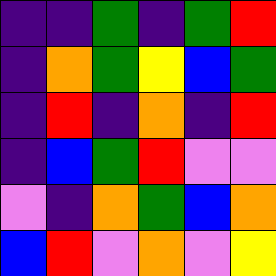[["indigo", "indigo", "green", "indigo", "green", "red"], ["indigo", "orange", "green", "yellow", "blue", "green"], ["indigo", "red", "indigo", "orange", "indigo", "red"], ["indigo", "blue", "green", "red", "violet", "violet"], ["violet", "indigo", "orange", "green", "blue", "orange"], ["blue", "red", "violet", "orange", "violet", "yellow"]]